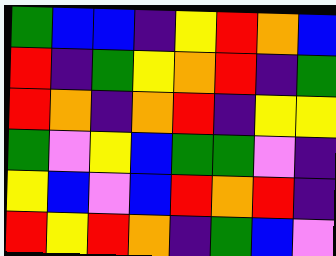[["green", "blue", "blue", "indigo", "yellow", "red", "orange", "blue"], ["red", "indigo", "green", "yellow", "orange", "red", "indigo", "green"], ["red", "orange", "indigo", "orange", "red", "indigo", "yellow", "yellow"], ["green", "violet", "yellow", "blue", "green", "green", "violet", "indigo"], ["yellow", "blue", "violet", "blue", "red", "orange", "red", "indigo"], ["red", "yellow", "red", "orange", "indigo", "green", "blue", "violet"]]